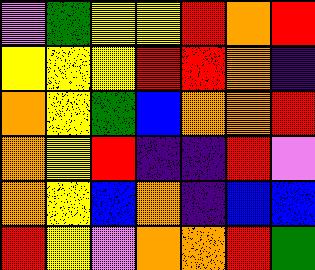[["violet", "green", "yellow", "yellow", "red", "orange", "red"], ["yellow", "yellow", "yellow", "red", "red", "orange", "indigo"], ["orange", "yellow", "green", "blue", "orange", "orange", "red"], ["orange", "yellow", "red", "indigo", "indigo", "red", "violet"], ["orange", "yellow", "blue", "orange", "indigo", "blue", "blue"], ["red", "yellow", "violet", "orange", "orange", "red", "green"]]